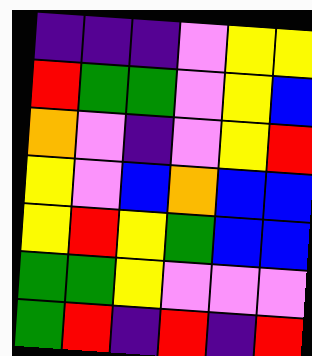[["indigo", "indigo", "indigo", "violet", "yellow", "yellow"], ["red", "green", "green", "violet", "yellow", "blue"], ["orange", "violet", "indigo", "violet", "yellow", "red"], ["yellow", "violet", "blue", "orange", "blue", "blue"], ["yellow", "red", "yellow", "green", "blue", "blue"], ["green", "green", "yellow", "violet", "violet", "violet"], ["green", "red", "indigo", "red", "indigo", "red"]]